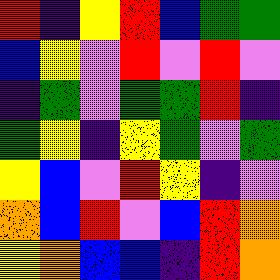[["red", "indigo", "yellow", "red", "blue", "green", "green"], ["blue", "yellow", "violet", "red", "violet", "red", "violet"], ["indigo", "green", "violet", "green", "green", "red", "indigo"], ["green", "yellow", "indigo", "yellow", "green", "violet", "green"], ["yellow", "blue", "violet", "red", "yellow", "indigo", "violet"], ["orange", "blue", "red", "violet", "blue", "red", "orange"], ["yellow", "orange", "blue", "blue", "indigo", "red", "orange"]]